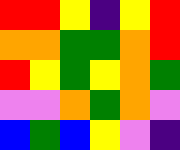[["red", "red", "yellow", "indigo", "yellow", "red"], ["orange", "orange", "green", "green", "orange", "red"], ["red", "yellow", "green", "yellow", "orange", "green"], ["violet", "violet", "orange", "green", "orange", "violet"], ["blue", "green", "blue", "yellow", "violet", "indigo"]]